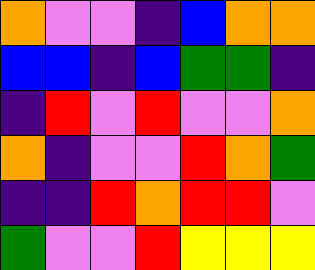[["orange", "violet", "violet", "indigo", "blue", "orange", "orange"], ["blue", "blue", "indigo", "blue", "green", "green", "indigo"], ["indigo", "red", "violet", "red", "violet", "violet", "orange"], ["orange", "indigo", "violet", "violet", "red", "orange", "green"], ["indigo", "indigo", "red", "orange", "red", "red", "violet"], ["green", "violet", "violet", "red", "yellow", "yellow", "yellow"]]